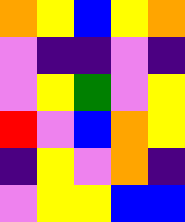[["orange", "yellow", "blue", "yellow", "orange"], ["violet", "indigo", "indigo", "violet", "indigo"], ["violet", "yellow", "green", "violet", "yellow"], ["red", "violet", "blue", "orange", "yellow"], ["indigo", "yellow", "violet", "orange", "indigo"], ["violet", "yellow", "yellow", "blue", "blue"]]